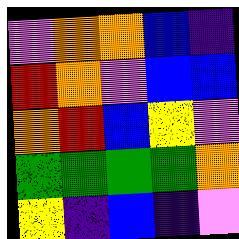[["violet", "orange", "orange", "blue", "indigo"], ["red", "orange", "violet", "blue", "blue"], ["orange", "red", "blue", "yellow", "violet"], ["green", "green", "green", "green", "orange"], ["yellow", "indigo", "blue", "indigo", "violet"]]